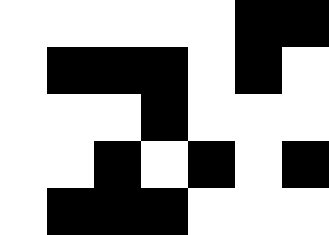[["white", "white", "white", "white", "white", "black", "black"], ["white", "black", "black", "black", "white", "black", "white"], ["white", "white", "white", "black", "white", "white", "white"], ["white", "white", "black", "white", "black", "white", "black"], ["white", "black", "black", "black", "white", "white", "white"]]